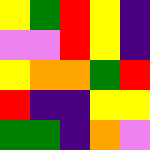[["yellow", "green", "red", "yellow", "indigo"], ["violet", "violet", "red", "yellow", "indigo"], ["yellow", "orange", "orange", "green", "red"], ["red", "indigo", "indigo", "yellow", "yellow"], ["green", "green", "indigo", "orange", "violet"]]